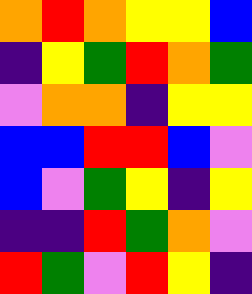[["orange", "red", "orange", "yellow", "yellow", "blue"], ["indigo", "yellow", "green", "red", "orange", "green"], ["violet", "orange", "orange", "indigo", "yellow", "yellow"], ["blue", "blue", "red", "red", "blue", "violet"], ["blue", "violet", "green", "yellow", "indigo", "yellow"], ["indigo", "indigo", "red", "green", "orange", "violet"], ["red", "green", "violet", "red", "yellow", "indigo"]]